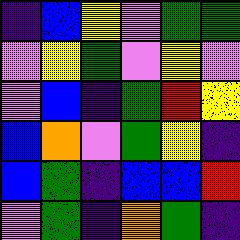[["indigo", "blue", "yellow", "violet", "green", "green"], ["violet", "yellow", "green", "violet", "yellow", "violet"], ["violet", "blue", "indigo", "green", "red", "yellow"], ["blue", "orange", "violet", "green", "yellow", "indigo"], ["blue", "green", "indigo", "blue", "blue", "red"], ["violet", "green", "indigo", "orange", "green", "indigo"]]